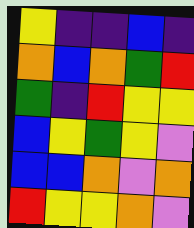[["yellow", "indigo", "indigo", "blue", "indigo"], ["orange", "blue", "orange", "green", "red"], ["green", "indigo", "red", "yellow", "yellow"], ["blue", "yellow", "green", "yellow", "violet"], ["blue", "blue", "orange", "violet", "orange"], ["red", "yellow", "yellow", "orange", "violet"]]